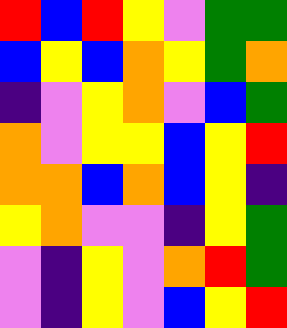[["red", "blue", "red", "yellow", "violet", "green", "green"], ["blue", "yellow", "blue", "orange", "yellow", "green", "orange"], ["indigo", "violet", "yellow", "orange", "violet", "blue", "green"], ["orange", "violet", "yellow", "yellow", "blue", "yellow", "red"], ["orange", "orange", "blue", "orange", "blue", "yellow", "indigo"], ["yellow", "orange", "violet", "violet", "indigo", "yellow", "green"], ["violet", "indigo", "yellow", "violet", "orange", "red", "green"], ["violet", "indigo", "yellow", "violet", "blue", "yellow", "red"]]